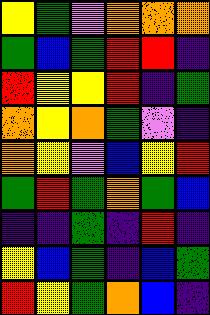[["yellow", "green", "violet", "orange", "orange", "orange"], ["green", "blue", "green", "red", "red", "indigo"], ["red", "yellow", "yellow", "red", "indigo", "green"], ["orange", "yellow", "orange", "green", "violet", "indigo"], ["orange", "yellow", "violet", "blue", "yellow", "red"], ["green", "red", "green", "orange", "green", "blue"], ["indigo", "indigo", "green", "indigo", "red", "indigo"], ["yellow", "blue", "green", "indigo", "blue", "green"], ["red", "yellow", "green", "orange", "blue", "indigo"]]